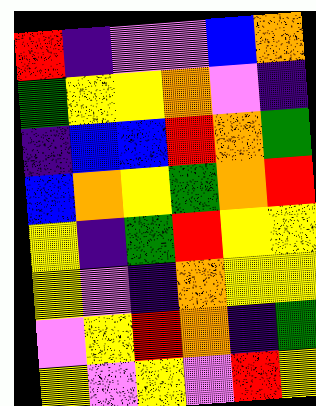[["red", "indigo", "violet", "violet", "blue", "orange"], ["green", "yellow", "yellow", "orange", "violet", "indigo"], ["indigo", "blue", "blue", "red", "orange", "green"], ["blue", "orange", "yellow", "green", "orange", "red"], ["yellow", "indigo", "green", "red", "yellow", "yellow"], ["yellow", "violet", "indigo", "orange", "yellow", "yellow"], ["violet", "yellow", "red", "orange", "indigo", "green"], ["yellow", "violet", "yellow", "violet", "red", "yellow"]]